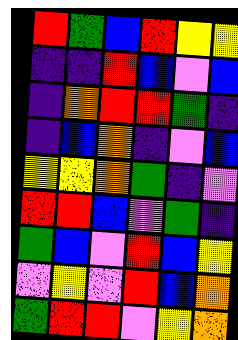[["red", "green", "blue", "red", "yellow", "yellow"], ["indigo", "indigo", "red", "blue", "violet", "blue"], ["indigo", "orange", "red", "red", "green", "indigo"], ["indigo", "blue", "orange", "indigo", "violet", "blue"], ["yellow", "yellow", "orange", "green", "indigo", "violet"], ["red", "red", "blue", "violet", "green", "indigo"], ["green", "blue", "violet", "red", "blue", "yellow"], ["violet", "yellow", "violet", "red", "blue", "orange"], ["green", "red", "red", "violet", "yellow", "orange"]]